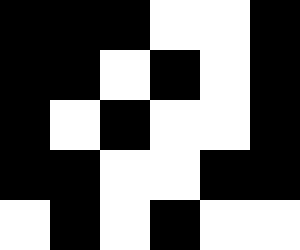[["black", "black", "black", "white", "white", "black"], ["black", "black", "white", "black", "white", "black"], ["black", "white", "black", "white", "white", "black"], ["black", "black", "white", "white", "black", "black"], ["white", "black", "white", "black", "white", "white"]]